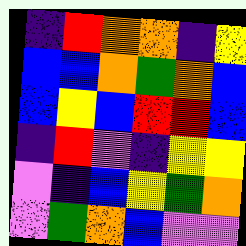[["indigo", "red", "orange", "orange", "indigo", "yellow"], ["blue", "blue", "orange", "green", "orange", "blue"], ["blue", "yellow", "blue", "red", "red", "blue"], ["indigo", "red", "violet", "indigo", "yellow", "yellow"], ["violet", "indigo", "blue", "yellow", "green", "orange"], ["violet", "green", "orange", "blue", "violet", "violet"]]